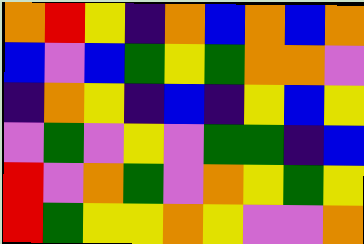[["orange", "red", "yellow", "indigo", "orange", "blue", "orange", "blue", "orange"], ["blue", "violet", "blue", "green", "yellow", "green", "orange", "orange", "violet"], ["indigo", "orange", "yellow", "indigo", "blue", "indigo", "yellow", "blue", "yellow"], ["violet", "green", "violet", "yellow", "violet", "green", "green", "indigo", "blue"], ["red", "violet", "orange", "green", "violet", "orange", "yellow", "green", "yellow"], ["red", "green", "yellow", "yellow", "orange", "yellow", "violet", "violet", "orange"]]